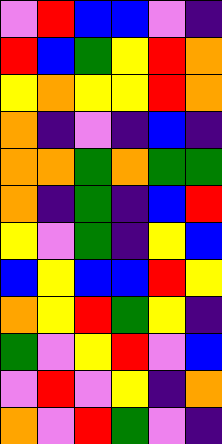[["violet", "red", "blue", "blue", "violet", "indigo"], ["red", "blue", "green", "yellow", "red", "orange"], ["yellow", "orange", "yellow", "yellow", "red", "orange"], ["orange", "indigo", "violet", "indigo", "blue", "indigo"], ["orange", "orange", "green", "orange", "green", "green"], ["orange", "indigo", "green", "indigo", "blue", "red"], ["yellow", "violet", "green", "indigo", "yellow", "blue"], ["blue", "yellow", "blue", "blue", "red", "yellow"], ["orange", "yellow", "red", "green", "yellow", "indigo"], ["green", "violet", "yellow", "red", "violet", "blue"], ["violet", "red", "violet", "yellow", "indigo", "orange"], ["orange", "violet", "red", "green", "violet", "indigo"]]